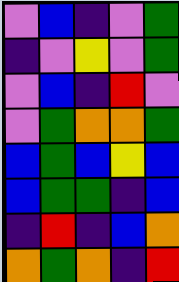[["violet", "blue", "indigo", "violet", "green"], ["indigo", "violet", "yellow", "violet", "green"], ["violet", "blue", "indigo", "red", "violet"], ["violet", "green", "orange", "orange", "green"], ["blue", "green", "blue", "yellow", "blue"], ["blue", "green", "green", "indigo", "blue"], ["indigo", "red", "indigo", "blue", "orange"], ["orange", "green", "orange", "indigo", "red"]]